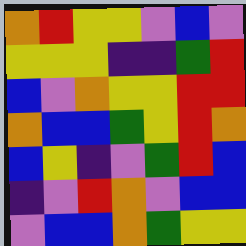[["orange", "red", "yellow", "yellow", "violet", "blue", "violet"], ["yellow", "yellow", "yellow", "indigo", "indigo", "green", "red"], ["blue", "violet", "orange", "yellow", "yellow", "red", "red"], ["orange", "blue", "blue", "green", "yellow", "red", "orange"], ["blue", "yellow", "indigo", "violet", "green", "red", "blue"], ["indigo", "violet", "red", "orange", "violet", "blue", "blue"], ["violet", "blue", "blue", "orange", "green", "yellow", "yellow"]]